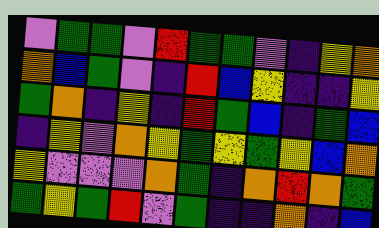[["violet", "green", "green", "violet", "red", "green", "green", "violet", "indigo", "yellow", "orange"], ["orange", "blue", "green", "violet", "indigo", "red", "blue", "yellow", "indigo", "indigo", "yellow"], ["green", "orange", "indigo", "yellow", "indigo", "red", "green", "blue", "indigo", "green", "blue"], ["indigo", "yellow", "violet", "orange", "yellow", "green", "yellow", "green", "yellow", "blue", "orange"], ["yellow", "violet", "violet", "violet", "orange", "green", "indigo", "orange", "red", "orange", "green"], ["green", "yellow", "green", "red", "violet", "green", "indigo", "indigo", "orange", "indigo", "blue"]]